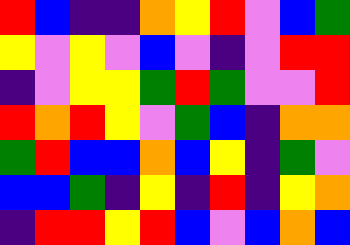[["red", "blue", "indigo", "indigo", "orange", "yellow", "red", "violet", "blue", "green"], ["yellow", "violet", "yellow", "violet", "blue", "violet", "indigo", "violet", "red", "red"], ["indigo", "violet", "yellow", "yellow", "green", "red", "green", "violet", "violet", "red"], ["red", "orange", "red", "yellow", "violet", "green", "blue", "indigo", "orange", "orange"], ["green", "red", "blue", "blue", "orange", "blue", "yellow", "indigo", "green", "violet"], ["blue", "blue", "green", "indigo", "yellow", "indigo", "red", "indigo", "yellow", "orange"], ["indigo", "red", "red", "yellow", "red", "blue", "violet", "blue", "orange", "blue"]]